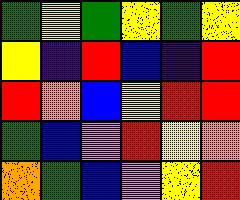[["green", "yellow", "green", "yellow", "green", "yellow"], ["yellow", "indigo", "red", "blue", "indigo", "red"], ["red", "orange", "blue", "yellow", "red", "red"], ["green", "blue", "violet", "red", "yellow", "orange"], ["orange", "green", "blue", "violet", "yellow", "red"]]